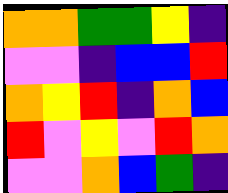[["orange", "orange", "green", "green", "yellow", "indigo"], ["violet", "violet", "indigo", "blue", "blue", "red"], ["orange", "yellow", "red", "indigo", "orange", "blue"], ["red", "violet", "yellow", "violet", "red", "orange"], ["violet", "violet", "orange", "blue", "green", "indigo"]]